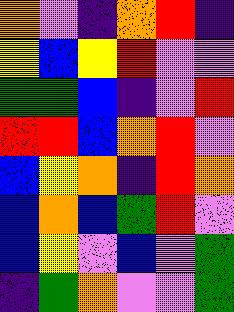[["orange", "violet", "indigo", "orange", "red", "indigo"], ["yellow", "blue", "yellow", "red", "violet", "violet"], ["green", "green", "blue", "indigo", "violet", "red"], ["red", "red", "blue", "orange", "red", "violet"], ["blue", "yellow", "orange", "indigo", "red", "orange"], ["blue", "orange", "blue", "green", "red", "violet"], ["blue", "yellow", "violet", "blue", "violet", "green"], ["indigo", "green", "orange", "violet", "violet", "green"]]